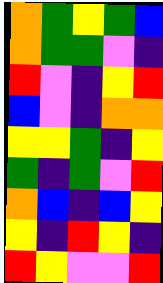[["orange", "green", "yellow", "green", "blue"], ["orange", "green", "green", "violet", "indigo"], ["red", "violet", "indigo", "yellow", "red"], ["blue", "violet", "indigo", "orange", "orange"], ["yellow", "yellow", "green", "indigo", "yellow"], ["green", "indigo", "green", "violet", "red"], ["orange", "blue", "indigo", "blue", "yellow"], ["yellow", "indigo", "red", "yellow", "indigo"], ["red", "yellow", "violet", "violet", "red"]]